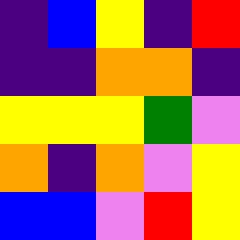[["indigo", "blue", "yellow", "indigo", "red"], ["indigo", "indigo", "orange", "orange", "indigo"], ["yellow", "yellow", "yellow", "green", "violet"], ["orange", "indigo", "orange", "violet", "yellow"], ["blue", "blue", "violet", "red", "yellow"]]